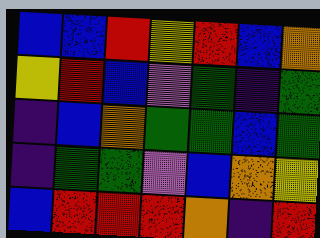[["blue", "blue", "red", "yellow", "red", "blue", "orange"], ["yellow", "red", "blue", "violet", "green", "indigo", "green"], ["indigo", "blue", "orange", "green", "green", "blue", "green"], ["indigo", "green", "green", "violet", "blue", "orange", "yellow"], ["blue", "red", "red", "red", "orange", "indigo", "red"]]